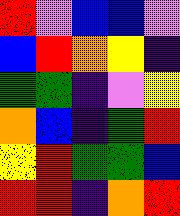[["red", "violet", "blue", "blue", "violet"], ["blue", "red", "orange", "yellow", "indigo"], ["green", "green", "indigo", "violet", "yellow"], ["orange", "blue", "indigo", "green", "red"], ["yellow", "red", "green", "green", "blue"], ["red", "red", "indigo", "orange", "red"]]